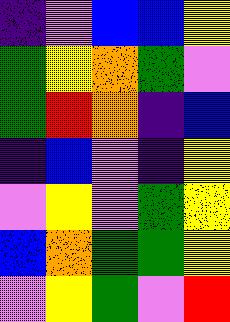[["indigo", "violet", "blue", "blue", "yellow"], ["green", "yellow", "orange", "green", "violet"], ["green", "red", "orange", "indigo", "blue"], ["indigo", "blue", "violet", "indigo", "yellow"], ["violet", "yellow", "violet", "green", "yellow"], ["blue", "orange", "green", "green", "yellow"], ["violet", "yellow", "green", "violet", "red"]]